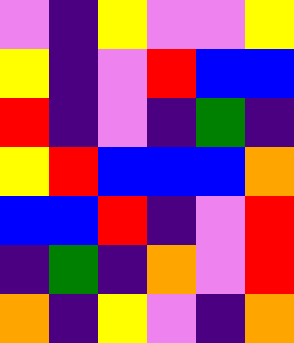[["violet", "indigo", "yellow", "violet", "violet", "yellow"], ["yellow", "indigo", "violet", "red", "blue", "blue"], ["red", "indigo", "violet", "indigo", "green", "indigo"], ["yellow", "red", "blue", "blue", "blue", "orange"], ["blue", "blue", "red", "indigo", "violet", "red"], ["indigo", "green", "indigo", "orange", "violet", "red"], ["orange", "indigo", "yellow", "violet", "indigo", "orange"]]